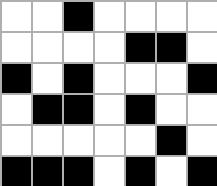[["white", "white", "black", "white", "white", "white", "white"], ["white", "white", "white", "white", "black", "black", "white"], ["black", "white", "black", "white", "white", "white", "black"], ["white", "black", "black", "white", "black", "white", "white"], ["white", "white", "white", "white", "white", "black", "white"], ["black", "black", "black", "white", "black", "white", "black"]]